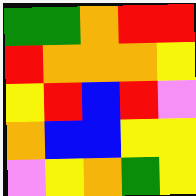[["green", "green", "orange", "red", "red"], ["red", "orange", "orange", "orange", "yellow"], ["yellow", "red", "blue", "red", "violet"], ["orange", "blue", "blue", "yellow", "yellow"], ["violet", "yellow", "orange", "green", "yellow"]]